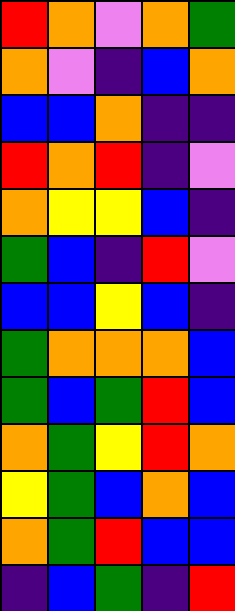[["red", "orange", "violet", "orange", "green"], ["orange", "violet", "indigo", "blue", "orange"], ["blue", "blue", "orange", "indigo", "indigo"], ["red", "orange", "red", "indigo", "violet"], ["orange", "yellow", "yellow", "blue", "indigo"], ["green", "blue", "indigo", "red", "violet"], ["blue", "blue", "yellow", "blue", "indigo"], ["green", "orange", "orange", "orange", "blue"], ["green", "blue", "green", "red", "blue"], ["orange", "green", "yellow", "red", "orange"], ["yellow", "green", "blue", "orange", "blue"], ["orange", "green", "red", "blue", "blue"], ["indigo", "blue", "green", "indigo", "red"]]